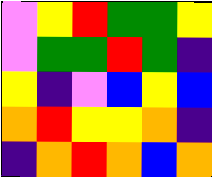[["violet", "yellow", "red", "green", "green", "yellow"], ["violet", "green", "green", "red", "green", "indigo"], ["yellow", "indigo", "violet", "blue", "yellow", "blue"], ["orange", "red", "yellow", "yellow", "orange", "indigo"], ["indigo", "orange", "red", "orange", "blue", "orange"]]